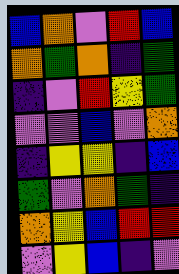[["blue", "orange", "violet", "red", "blue"], ["orange", "green", "orange", "indigo", "green"], ["indigo", "violet", "red", "yellow", "green"], ["violet", "violet", "blue", "violet", "orange"], ["indigo", "yellow", "yellow", "indigo", "blue"], ["green", "violet", "orange", "green", "indigo"], ["orange", "yellow", "blue", "red", "red"], ["violet", "yellow", "blue", "indigo", "violet"]]